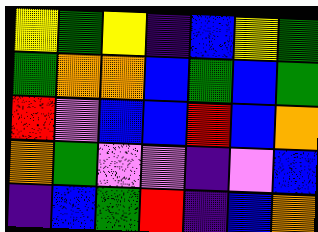[["yellow", "green", "yellow", "indigo", "blue", "yellow", "green"], ["green", "orange", "orange", "blue", "green", "blue", "green"], ["red", "violet", "blue", "blue", "red", "blue", "orange"], ["orange", "green", "violet", "violet", "indigo", "violet", "blue"], ["indigo", "blue", "green", "red", "indigo", "blue", "orange"]]